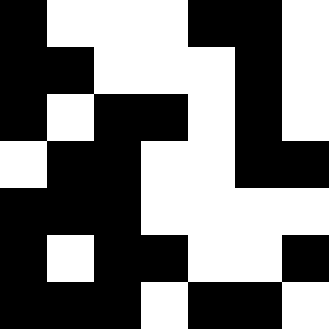[["black", "white", "white", "white", "black", "black", "white"], ["black", "black", "white", "white", "white", "black", "white"], ["black", "white", "black", "black", "white", "black", "white"], ["white", "black", "black", "white", "white", "black", "black"], ["black", "black", "black", "white", "white", "white", "white"], ["black", "white", "black", "black", "white", "white", "black"], ["black", "black", "black", "white", "black", "black", "white"]]